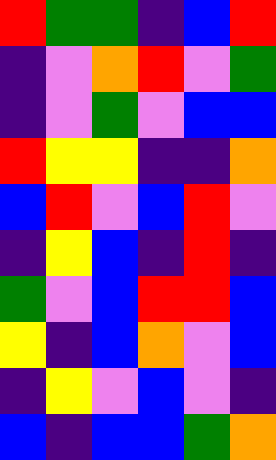[["red", "green", "green", "indigo", "blue", "red"], ["indigo", "violet", "orange", "red", "violet", "green"], ["indigo", "violet", "green", "violet", "blue", "blue"], ["red", "yellow", "yellow", "indigo", "indigo", "orange"], ["blue", "red", "violet", "blue", "red", "violet"], ["indigo", "yellow", "blue", "indigo", "red", "indigo"], ["green", "violet", "blue", "red", "red", "blue"], ["yellow", "indigo", "blue", "orange", "violet", "blue"], ["indigo", "yellow", "violet", "blue", "violet", "indigo"], ["blue", "indigo", "blue", "blue", "green", "orange"]]